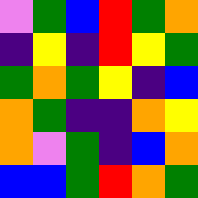[["violet", "green", "blue", "red", "green", "orange"], ["indigo", "yellow", "indigo", "red", "yellow", "green"], ["green", "orange", "green", "yellow", "indigo", "blue"], ["orange", "green", "indigo", "indigo", "orange", "yellow"], ["orange", "violet", "green", "indigo", "blue", "orange"], ["blue", "blue", "green", "red", "orange", "green"]]